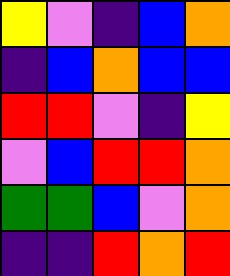[["yellow", "violet", "indigo", "blue", "orange"], ["indigo", "blue", "orange", "blue", "blue"], ["red", "red", "violet", "indigo", "yellow"], ["violet", "blue", "red", "red", "orange"], ["green", "green", "blue", "violet", "orange"], ["indigo", "indigo", "red", "orange", "red"]]